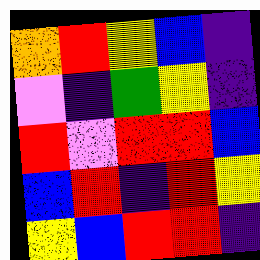[["orange", "red", "yellow", "blue", "indigo"], ["violet", "indigo", "green", "yellow", "indigo"], ["red", "violet", "red", "red", "blue"], ["blue", "red", "indigo", "red", "yellow"], ["yellow", "blue", "red", "red", "indigo"]]